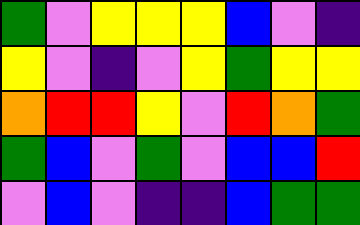[["green", "violet", "yellow", "yellow", "yellow", "blue", "violet", "indigo"], ["yellow", "violet", "indigo", "violet", "yellow", "green", "yellow", "yellow"], ["orange", "red", "red", "yellow", "violet", "red", "orange", "green"], ["green", "blue", "violet", "green", "violet", "blue", "blue", "red"], ["violet", "blue", "violet", "indigo", "indigo", "blue", "green", "green"]]